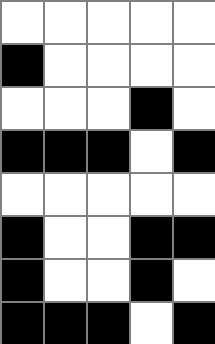[["white", "white", "white", "white", "white"], ["black", "white", "white", "white", "white"], ["white", "white", "white", "black", "white"], ["black", "black", "black", "white", "black"], ["white", "white", "white", "white", "white"], ["black", "white", "white", "black", "black"], ["black", "white", "white", "black", "white"], ["black", "black", "black", "white", "black"]]